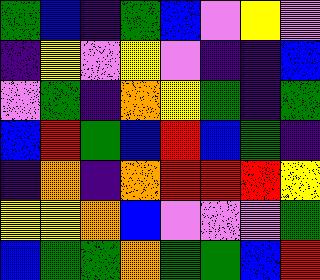[["green", "blue", "indigo", "green", "blue", "violet", "yellow", "violet"], ["indigo", "yellow", "violet", "yellow", "violet", "indigo", "indigo", "blue"], ["violet", "green", "indigo", "orange", "yellow", "green", "indigo", "green"], ["blue", "red", "green", "blue", "red", "blue", "green", "indigo"], ["indigo", "orange", "indigo", "orange", "red", "red", "red", "yellow"], ["yellow", "yellow", "orange", "blue", "violet", "violet", "violet", "green"], ["blue", "green", "green", "orange", "green", "green", "blue", "red"]]